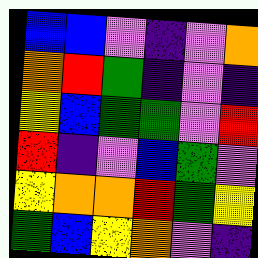[["blue", "blue", "violet", "indigo", "violet", "orange"], ["orange", "red", "green", "indigo", "violet", "indigo"], ["yellow", "blue", "green", "green", "violet", "red"], ["red", "indigo", "violet", "blue", "green", "violet"], ["yellow", "orange", "orange", "red", "green", "yellow"], ["green", "blue", "yellow", "orange", "violet", "indigo"]]